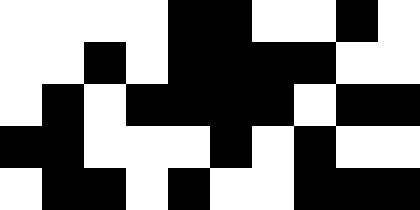[["white", "white", "white", "white", "black", "black", "white", "white", "black", "white"], ["white", "white", "black", "white", "black", "black", "black", "black", "white", "white"], ["white", "black", "white", "black", "black", "black", "black", "white", "black", "black"], ["black", "black", "white", "white", "white", "black", "white", "black", "white", "white"], ["white", "black", "black", "white", "black", "white", "white", "black", "black", "black"]]